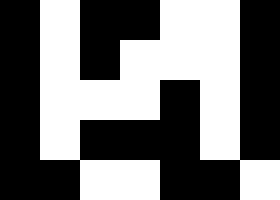[["black", "white", "black", "black", "white", "white", "black"], ["black", "white", "black", "white", "white", "white", "black"], ["black", "white", "white", "white", "black", "white", "black"], ["black", "white", "black", "black", "black", "white", "black"], ["black", "black", "white", "white", "black", "black", "white"]]